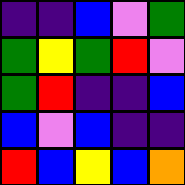[["indigo", "indigo", "blue", "violet", "green"], ["green", "yellow", "green", "red", "violet"], ["green", "red", "indigo", "indigo", "blue"], ["blue", "violet", "blue", "indigo", "indigo"], ["red", "blue", "yellow", "blue", "orange"]]